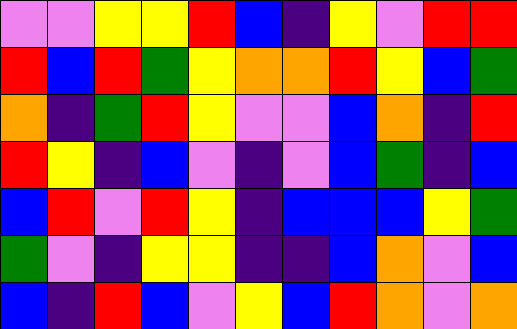[["violet", "violet", "yellow", "yellow", "red", "blue", "indigo", "yellow", "violet", "red", "red"], ["red", "blue", "red", "green", "yellow", "orange", "orange", "red", "yellow", "blue", "green"], ["orange", "indigo", "green", "red", "yellow", "violet", "violet", "blue", "orange", "indigo", "red"], ["red", "yellow", "indigo", "blue", "violet", "indigo", "violet", "blue", "green", "indigo", "blue"], ["blue", "red", "violet", "red", "yellow", "indigo", "blue", "blue", "blue", "yellow", "green"], ["green", "violet", "indigo", "yellow", "yellow", "indigo", "indigo", "blue", "orange", "violet", "blue"], ["blue", "indigo", "red", "blue", "violet", "yellow", "blue", "red", "orange", "violet", "orange"]]